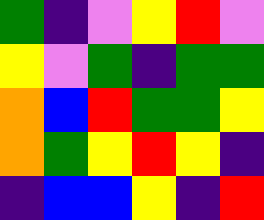[["green", "indigo", "violet", "yellow", "red", "violet"], ["yellow", "violet", "green", "indigo", "green", "green"], ["orange", "blue", "red", "green", "green", "yellow"], ["orange", "green", "yellow", "red", "yellow", "indigo"], ["indigo", "blue", "blue", "yellow", "indigo", "red"]]